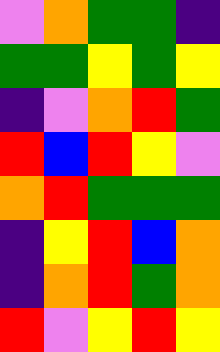[["violet", "orange", "green", "green", "indigo"], ["green", "green", "yellow", "green", "yellow"], ["indigo", "violet", "orange", "red", "green"], ["red", "blue", "red", "yellow", "violet"], ["orange", "red", "green", "green", "green"], ["indigo", "yellow", "red", "blue", "orange"], ["indigo", "orange", "red", "green", "orange"], ["red", "violet", "yellow", "red", "yellow"]]